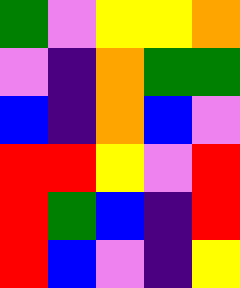[["green", "violet", "yellow", "yellow", "orange"], ["violet", "indigo", "orange", "green", "green"], ["blue", "indigo", "orange", "blue", "violet"], ["red", "red", "yellow", "violet", "red"], ["red", "green", "blue", "indigo", "red"], ["red", "blue", "violet", "indigo", "yellow"]]